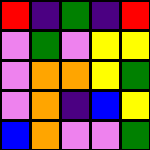[["red", "indigo", "green", "indigo", "red"], ["violet", "green", "violet", "yellow", "yellow"], ["violet", "orange", "orange", "yellow", "green"], ["violet", "orange", "indigo", "blue", "yellow"], ["blue", "orange", "violet", "violet", "green"]]